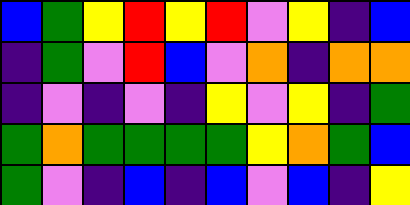[["blue", "green", "yellow", "red", "yellow", "red", "violet", "yellow", "indigo", "blue"], ["indigo", "green", "violet", "red", "blue", "violet", "orange", "indigo", "orange", "orange"], ["indigo", "violet", "indigo", "violet", "indigo", "yellow", "violet", "yellow", "indigo", "green"], ["green", "orange", "green", "green", "green", "green", "yellow", "orange", "green", "blue"], ["green", "violet", "indigo", "blue", "indigo", "blue", "violet", "blue", "indigo", "yellow"]]